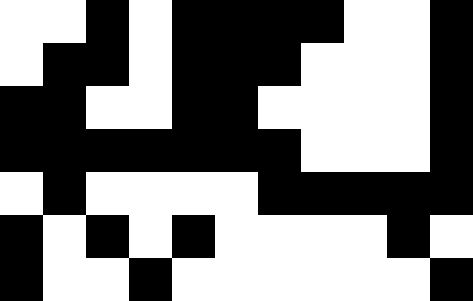[["white", "white", "black", "white", "black", "black", "black", "black", "white", "white", "black"], ["white", "black", "black", "white", "black", "black", "black", "white", "white", "white", "black"], ["black", "black", "white", "white", "black", "black", "white", "white", "white", "white", "black"], ["black", "black", "black", "black", "black", "black", "black", "white", "white", "white", "black"], ["white", "black", "white", "white", "white", "white", "black", "black", "black", "black", "black"], ["black", "white", "black", "white", "black", "white", "white", "white", "white", "black", "white"], ["black", "white", "white", "black", "white", "white", "white", "white", "white", "white", "black"]]